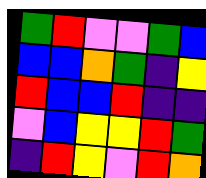[["green", "red", "violet", "violet", "green", "blue"], ["blue", "blue", "orange", "green", "indigo", "yellow"], ["red", "blue", "blue", "red", "indigo", "indigo"], ["violet", "blue", "yellow", "yellow", "red", "green"], ["indigo", "red", "yellow", "violet", "red", "orange"]]